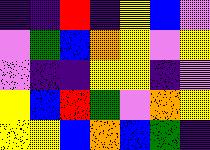[["indigo", "indigo", "red", "indigo", "yellow", "blue", "violet"], ["violet", "green", "blue", "orange", "yellow", "violet", "yellow"], ["violet", "indigo", "indigo", "yellow", "yellow", "indigo", "violet"], ["yellow", "blue", "red", "green", "violet", "orange", "yellow"], ["yellow", "yellow", "blue", "orange", "blue", "green", "indigo"]]